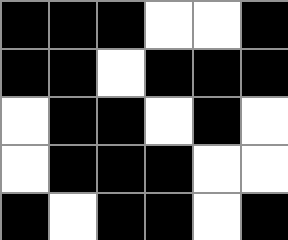[["black", "black", "black", "white", "white", "black"], ["black", "black", "white", "black", "black", "black"], ["white", "black", "black", "white", "black", "white"], ["white", "black", "black", "black", "white", "white"], ["black", "white", "black", "black", "white", "black"]]